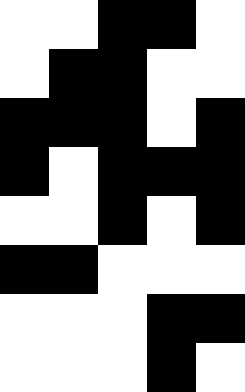[["white", "white", "black", "black", "white"], ["white", "black", "black", "white", "white"], ["black", "black", "black", "white", "black"], ["black", "white", "black", "black", "black"], ["white", "white", "black", "white", "black"], ["black", "black", "white", "white", "white"], ["white", "white", "white", "black", "black"], ["white", "white", "white", "black", "white"]]